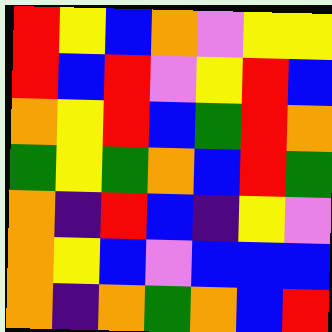[["red", "yellow", "blue", "orange", "violet", "yellow", "yellow"], ["red", "blue", "red", "violet", "yellow", "red", "blue"], ["orange", "yellow", "red", "blue", "green", "red", "orange"], ["green", "yellow", "green", "orange", "blue", "red", "green"], ["orange", "indigo", "red", "blue", "indigo", "yellow", "violet"], ["orange", "yellow", "blue", "violet", "blue", "blue", "blue"], ["orange", "indigo", "orange", "green", "orange", "blue", "red"]]